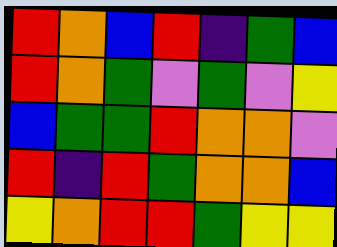[["red", "orange", "blue", "red", "indigo", "green", "blue"], ["red", "orange", "green", "violet", "green", "violet", "yellow"], ["blue", "green", "green", "red", "orange", "orange", "violet"], ["red", "indigo", "red", "green", "orange", "orange", "blue"], ["yellow", "orange", "red", "red", "green", "yellow", "yellow"]]